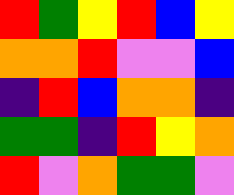[["red", "green", "yellow", "red", "blue", "yellow"], ["orange", "orange", "red", "violet", "violet", "blue"], ["indigo", "red", "blue", "orange", "orange", "indigo"], ["green", "green", "indigo", "red", "yellow", "orange"], ["red", "violet", "orange", "green", "green", "violet"]]